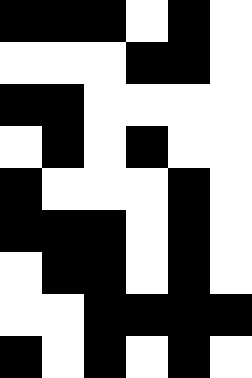[["black", "black", "black", "white", "black", "white"], ["white", "white", "white", "black", "black", "white"], ["black", "black", "white", "white", "white", "white"], ["white", "black", "white", "black", "white", "white"], ["black", "white", "white", "white", "black", "white"], ["black", "black", "black", "white", "black", "white"], ["white", "black", "black", "white", "black", "white"], ["white", "white", "black", "black", "black", "black"], ["black", "white", "black", "white", "black", "white"]]